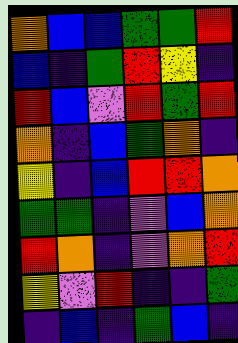[["orange", "blue", "blue", "green", "green", "red"], ["blue", "indigo", "green", "red", "yellow", "indigo"], ["red", "blue", "violet", "red", "green", "red"], ["orange", "indigo", "blue", "green", "orange", "indigo"], ["yellow", "indigo", "blue", "red", "red", "orange"], ["green", "green", "indigo", "violet", "blue", "orange"], ["red", "orange", "indigo", "violet", "orange", "red"], ["yellow", "violet", "red", "indigo", "indigo", "green"], ["indigo", "blue", "indigo", "green", "blue", "indigo"]]